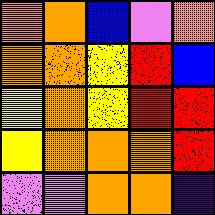[["orange", "orange", "blue", "violet", "orange"], ["orange", "orange", "yellow", "red", "blue"], ["yellow", "orange", "yellow", "red", "red"], ["yellow", "orange", "orange", "orange", "red"], ["violet", "violet", "orange", "orange", "indigo"]]